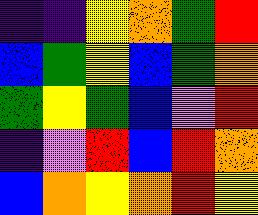[["indigo", "indigo", "yellow", "orange", "green", "red"], ["blue", "green", "yellow", "blue", "green", "orange"], ["green", "yellow", "green", "blue", "violet", "red"], ["indigo", "violet", "red", "blue", "red", "orange"], ["blue", "orange", "yellow", "orange", "red", "yellow"]]